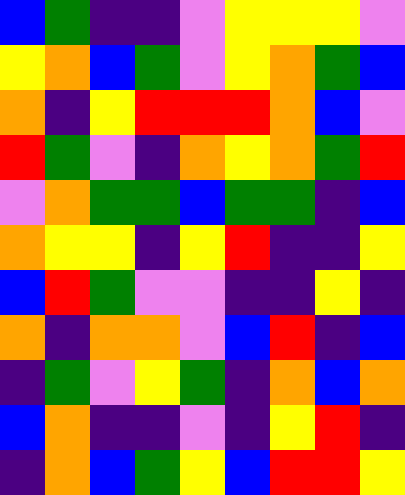[["blue", "green", "indigo", "indigo", "violet", "yellow", "yellow", "yellow", "violet"], ["yellow", "orange", "blue", "green", "violet", "yellow", "orange", "green", "blue"], ["orange", "indigo", "yellow", "red", "red", "red", "orange", "blue", "violet"], ["red", "green", "violet", "indigo", "orange", "yellow", "orange", "green", "red"], ["violet", "orange", "green", "green", "blue", "green", "green", "indigo", "blue"], ["orange", "yellow", "yellow", "indigo", "yellow", "red", "indigo", "indigo", "yellow"], ["blue", "red", "green", "violet", "violet", "indigo", "indigo", "yellow", "indigo"], ["orange", "indigo", "orange", "orange", "violet", "blue", "red", "indigo", "blue"], ["indigo", "green", "violet", "yellow", "green", "indigo", "orange", "blue", "orange"], ["blue", "orange", "indigo", "indigo", "violet", "indigo", "yellow", "red", "indigo"], ["indigo", "orange", "blue", "green", "yellow", "blue", "red", "red", "yellow"]]